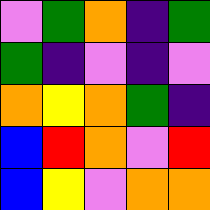[["violet", "green", "orange", "indigo", "green"], ["green", "indigo", "violet", "indigo", "violet"], ["orange", "yellow", "orange", "green", "indigo"], ["blue", "red", "orange", "violet", "red"], ["blue", "yellow", "violet", "orange", "orange"]]